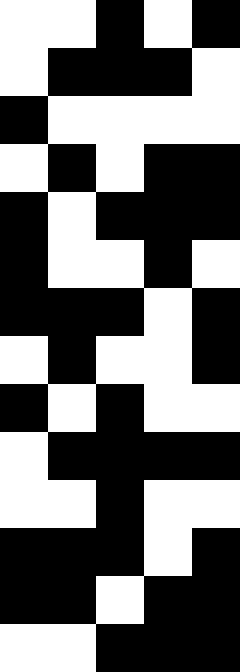[["white", "white", "black", "white", "black"], ["white", "black", "black", "black", "white"], ["black", "white", "white", "white", "white"], ["white", "black", "white", "black", "black"], ["black", "white", "black", "black", "black"], ["black", "white", "white", "black", "white"], ["black", "black", "black", "white", "black"], ["white", "black", "white", "white", "black"], ["black", "white", "black", "white", "white"], ["white", "black", "black", "black", "black"], ["white", "white", "black", "white", "white"], ["black", "black", "black", "white", "black"], ["black", "black", "white", "black", "black"], ["white", "white", "black", "black", "black"]]